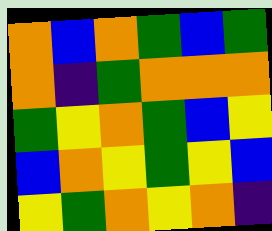[["orange", "blue", "orange", "green", "blue", "green"], ["orange", "indigo", "green", "orange", "orange", "orange"], ["green", "yellow", "orange", "green", "blue", "yellow"], ["blue", "orange", "yellow", "green", "yellow", "blue"], ["yellow", "green", "orange", "yellow", "orange", "indigo"]]